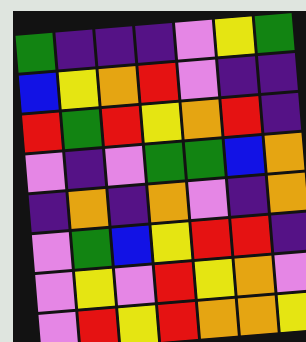[["green", "indigo", "indigo", "indigo", "violet", "yellow", "green"], ["blue", "yellow", "orange", "red", "violet", "indigo", "indigo"], ["red", "green", "red", "yellow", "orange", "red", "indigo"], ["violet", "indigo", "violet", "green", "green", "blue", "orange"], ["indigo", "orange", "indigo", "orange", "violet", "indigo", "orange"], ["violet", "green", "blue", "yellow", "red", "red", "indigo"], ["violet", "yellow", "violet", "red", "yellow", "orange", "violet"], ["violet", "red", "yellow", "red", "orange", "orange", "yellow"]]